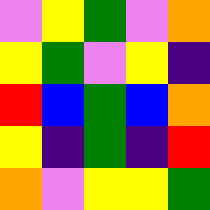[["violet", "yellow", "green", "violet", "orange"], ["yellow", "green", "violet", "yellow", "indigo"], ["red", "blue", "green", "blue", "orange"], ["yellow", "indigo", "green", "indigo", "red"], ["orange", "violet", "yellow", "yellow", "green"]]